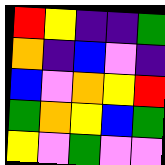[["red", "yellow", "indigo", "indigo", "green"], ["orange", "indigo", "blue", "violet", "indigo"], ["blue", "violet", "orange", "yellow", "red"], ["green", "orange", "yellow", "blue", "green"], ["yellow", "violet", "green", "violet", "violet"]]